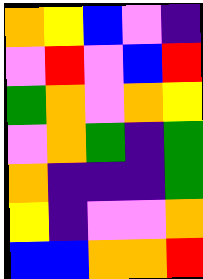[["orange", "yellow", "blue", "violet", "indigo"], ["violet", "red", "violet", "blue", "red"], ["green", "orange", "violet", "orange", "yellow"], ["violet", "orange", "green", "indigo", "green"], ["orange", "indigo", "indigo", "indigo", "green"], ["yellow", "indigo", "violet", "violet", "orange"], ["blue", "blue", "orange", "orange", "red"]]